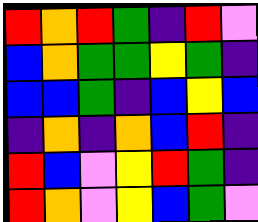[["red", "orange", "red", "green", "indigo", "red", "violet"], ["blue", "orange", "green", "green", "yellow", "green", "indigo"], ["blue", "blue", "green", "indigo", "blue", "yellow", "blue"], ["indigo", "orange", "indigo", "orange", "blue", "red", "indigo"], ["red", "blue", "violet", "yellow", "red", "green", "indigo"], ["red", "orange", "violet", "yellow", "blue", "green", "violet"]]